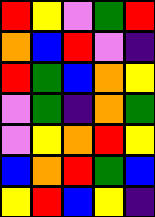[["red", "yellow", "violet", "green", "red"], ["orange", "blue", "red", "violet", "indigo"], ["red", "green", "blue", "orange", "yellow"], ["violet", "green", "indigo", "orange", "green"], ["violet", "yellow", "orange", "red", "yellow"], ["blue", "orange", "red", "green", "blue"], ["yellow", "red", "blue", "yellow", "indigo"]]